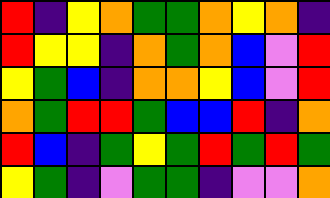[["red", "indigo", "yellow", "orange", "green", "green", "orange", "yellow", "orange", "indigo"], ["red", "yellow", "yellow", "indigo", "orange", "green", "orange", "blue", "violet", "red"], ["yellow", "green", "blue", "indigo", "orange", "orange", "yellow", "blue", "violet", "red"], ["orange", "green", "red", "red", "green", "blue", "blue", "red", "indigo", "orange"], ["red", "blue", "indigo", "green", "yellow", "green", "red", "green", "red", "green"], ["yellow", "green", "indigo", "violet", "green", "green", "indigo", "violet", "violet", "orange"]]